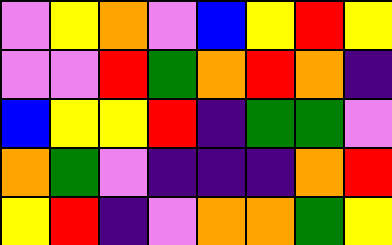[["violet", "yellow", "orange", "violet", "blue", "yellow", "red", "yellow"], ["violet", "violet", "red", "green", "orange", "red", "orange", "indigo"], ["blue", "yellow", "yellow", "red", "indigo", "green", "green", "violet"], ["orange", "green", "violet", "indigo", "indigo", "indigo", "orange", "red"], ["yellow", "red", "indigo", "violet", "orange", "orange", "green", "yellow"]]